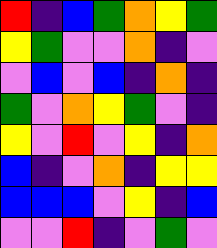[["red", "indigo", "blue", "green", "orange", "yellow", "green"], ["yellow", "green", "violet", "violet", "orange", "indigo", "violet"], ["violet", "blue", "violet", "blue", "indigo", "orange", "indigo"], ["green", "violet", "orange", "yellow", "green", "violet", "indigo"], ["yellow", "violet", "red", "violet", "yellow", "indigo", "orange"], ["blue", "indigo", "violet", "orange", "indigo", "yellow", "yellow"], ["blue", "blue", "blue", "violet", "yellow", "indigo", "blue"], ["violet", "violet", "red", "indigo", "violet", "green", "violet"]]